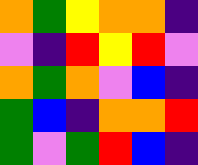[["orange", "green", "yellow", "orange", "orange", "indigo"], ["violet", "indigo", "red", "yellow", "red", "violet"], ["orange", "green", "orange", "violet", "blue", "indigo"], ["green", "blue", "indigo", "orange", "orange", "red"], ["green", "violet", "green", "red", "blue", "indigo"]]